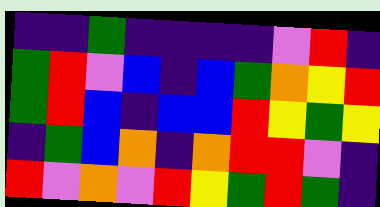[["indigo", "indigo", "green", "indigo", "indigo", "indigo", "indigo", "violet", "red", "indigo"], ["green", "red", "violet", "blue", "indigo", "blue", "green", "orange", "yellow", "red"], ["green", "red", "blue", "indigo", "blue", "blue", "red", "yellow", "green", "yellow"], ["indigo", "green", "blue", "orange", "indigo", "orange", "red", "red", "violet", "indigo"], ["red", "violet", "orange", "violet", "red", "yellow", "green", "red", "green", "indigo"]]